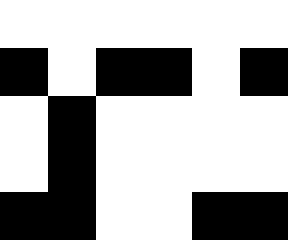[["white", "white", "white", "white", "white", "white"], ["black", "white", "black", "black", "white", "black"], ["white", "black", "white", "white", "white", "white"], ["white", "black", "white", "white", "white", "white"], ["black", "black", "white", "white", "black", "black"]]